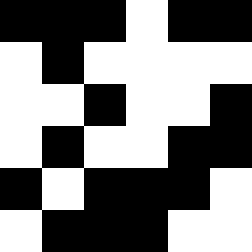[["black", "black", "black", "white", "black", "black"], ["white", "black", "white", "white", "white", "white"], ["white", "white", "black", "white", "white", "black"], ["white", "black", "white", "white", "black", "black"], ["black", "white", "black", "black", "black", "white"], ["white", "black", "black", "black", "white", "white"]]